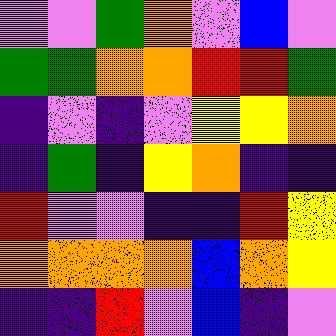[["violet", "violet", "green", "orange", "violet", "blue", "violet"], ["green", "green", "orange", "orange", "red", "red", "green"], ["indigo", "violet", "indigo", "violet", "yellow", "yellow", "orange"], ["indigo", "green", "indigo", "yellow", "orange", "indigo", "indigo"], ["red", "violet", "violet", "indigo", "indigo", "red", "yellow"], ["orange", "orange", "orange", "orange", "blue", "orange", "yellow"], ["indigo", "indigo", "red", "violet", "blue", "indigo", "violet"]]